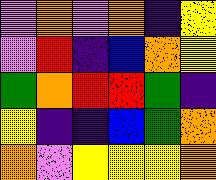[["violet", "orange", "violet", "orange", "indigo", "yellow"], ["violet", "red", "indigo", "blue", "orange", "yellow"], ["green", "orange", "red", "red", "green", "indigo"], ["yellow", "indigo", "indigo", "blue", "green", "orange"], ["orange", "violet", "yellow", "yellow", "yellow", "orange"]]